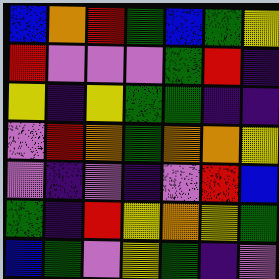[["blue", "orange", "red", "green", "blue", "green", "yellow"], ["red", "violet", "violet", "violet", "green", "red", "indigo"], ["yellow", "indigo", "yellow", "green", "green", "indigo", "indigo"], ["violet", "red", "orange", "green", "orange", "orange", "yellow"], ["violet", "indigo", "violet", "indigo", "violet", "red", "blue"], ["green", "indigo", "red", "yellow", "orange", "yellow", "green"], ["blue", "green", "violet", "yellow", "green", "indigo", "violet"]]